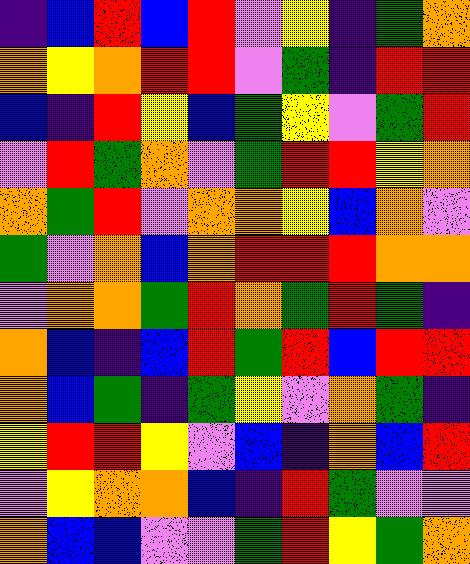[["indigo", "blue", "red", "blue", "red", "violet", "yellow", "indigo", "green", "orange"], ["orange", "yellow", "orange", "red", "red", "violet", "green", "indigo", "red", "red"], ["blue", "indigo", "red", "yellow", "blue", "green", "yellow", "violet", "green", "red"], ["violet", "red", "green", "orange", "violet", "green", "red", "red", "yellow", "orange"], ["orange", "green", "red", "violet", "orange", "orange", "yellow", "blue", "orange", "violet"], ["green", "violet", "orange", "blue", "orange", "red", "red", "red", "orange", "orange"], ["violet", "orange", "orange", "green", "red", "orange", "green", "red", "green", "indigo"], ["orange", "blue", "indigo", "blue", "red", "green", "red", "blue", "red", "red"], ["orange", "blue", "green", "indigo", "green", "yellow", "violet", "orange", "green", "indigo"], ["yellow", "red", "red", "yellow", "violet", "blue", "indigo", "orange", "blue", "red"], ["violet", "yellow", "orange", "orange", "blue", "indigo", "red", "green", "violet", "violet"], ["orange", "blue", "blue", "violet", "violet", "green", "red", "yellow", "green", "orange"]]